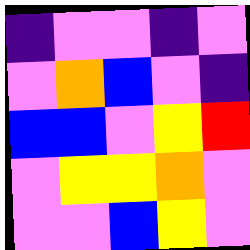[["indigo", "violet", "violet", "indigo", "violet"], ["violet", "orange", "blue", "violet", "indigo"], ["blue", "blue", "violet", "yellow", "red"], ["violet", "yellow", "yellow", "orange", "violet"], ["violet", "violet", "blue", "yellow", "violet"]]